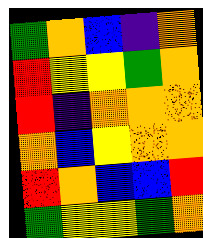[["green", "orange", "blue", "indigo", "orange"], ["red", "yellow", "yellow", "green", "orange"], ["red", "indigo", "orange", "orange", "orange"], ["orange", "blue", "yellow", "orange", "orange"], ["red", "orange", "blue", "blue", "red"], ["green", "yellow", "yellow", "green", "orange"]]